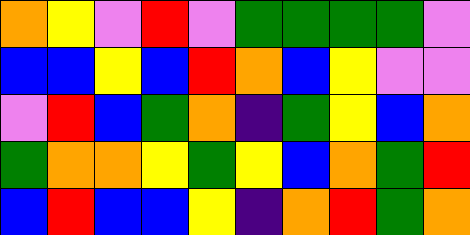[["orange", "yellow", "violet", "red", "violet", "green", "green", "green", "green", "violet"], ["blue", "blue", "yellow", "blue", "red", "orange", "blue", "yellow", "violet", "violet"], ["violet", "red", "blue", "green", "orange", "indigo", "green", "yellow", "blue", "orange"], ["green", "orange", "orange", "yellow", "green", "yellow", "blue", "orange", "green", "red"], ["blue", "red", "blue", "blue", "yellow", "indigo", "orange", "red", "green", "orange"]]